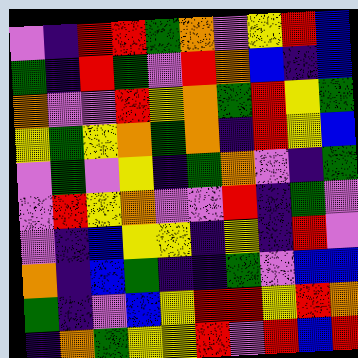[["violet", "indigo", "red", "red", "green", "orange", "violet", "yellow", "red", "blue"], ["green", "indigo", "red", "green", "violet", "red", "orange", "blue", "indigo", "blue"], ["orange", "violet", "violet", "red", "yellow", "orange", "green", "red", "yellow", "green"], ["yellow", "green", "yellow", "orange", "green", "orange", "indigo", "red", "yellow", "blue"], ["violet", "green", "violet", "yellow", "indigo", "green", "orange", "violet", "indigo", "green"], ["violet", "red", "yellow", "orange", "violet", "violet", "red", "indigo", "green", "violet"], ["violet", "indigo", "blue", "yellow", "yellow", "indigo", "yellow", "indigo", "red", "violet"], ["orange", "indigo", "blue", "green", "indigo", "indigo", "green", "violet", "blue", "blue"], ["green", "indigo", "violet", "blue", "yellow", "red", "red", "yellow", "red", "orange"], ["indigo", "orange", "green", "yellow", "yellow", "red", "violet", "red", "blue", "red"]]